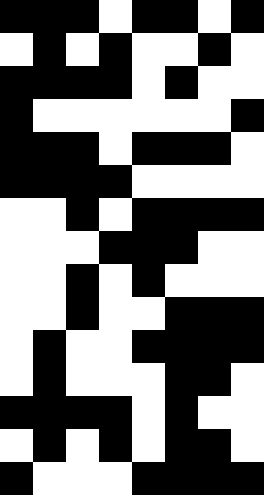[["black", "black", "black", "white", "black", "black", "white", "black"], ["white", "black", "white", "black", "white", "white", "black", "white"], ["black", "black", "black", "black", "white", "black", "white", "white"], ["black", "white", "white", "white", "white", "white", "white", "black"], ["black", "black", "black", "white", "black", "black", "black", "white"], ["black", "black", "black", "black", "white", "white", "white", "white"], ["white", "white", "black", "white", "black", "black", "black", "black"], ["white", "white", "white", "black", "black", "black", "white", "white"], ["white", "white", "black", "white", "black", "white", "white", "white"], ["white", "white", "black", "white", "white", "black", "black", "black"], ["white", "black", "white", "white", "black", "black", "black", "black"], ["white", "black", "white", "white", "white", "black", "black", "white"], ["black", "black", "black", "black", "white", "black", "white", "white"], ["white", "black", "white", "black", "white", "black", "black", "white"], ["black", "white", "white", "white", "black", "black", "black", "black"]]